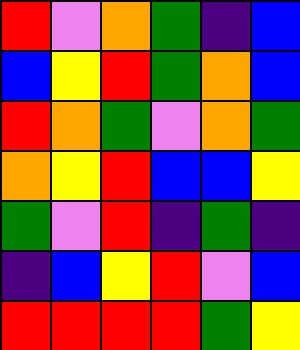[["red", "violet", "orange", "green", "indigo", "blue"], ["blue", "yellow", "red", "green", "orange", "blue"], ["red", "orange", "green", "violet", "orange", "green"], ["orange", "yellow", "red", "blue", "blue", "yellow"], ["green", "violet", "red", "indigo", "green", "indigo"], ["indigo", "blue", "yellow", "red", "violet", "blue"], ["red", "red", "red", "red", "green", "yellow"]]